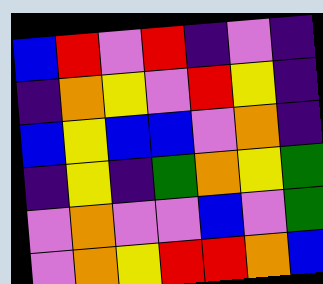[["blue", "red", "violet", "red", "indigo", "violet", "indigo"], ["indigo", "orange", "yellow", "violet", "red", "yellow", "indigo"], ["blue", "yellow", "blue", "blue", "violet", "orange", "indigo"], ["indigo", "yellow", "indigo", "green", "orange", "yellow", "green"], ["violet", "orange", "violet", "violet", "blue", "violet", "green"], ["violet", "orange", "yellow", "red", "red", "orange", "blue"]]